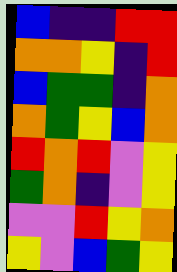[["blue", "indigo", "indigo", "red", "red"], ["orange", "orange", "yellow", "indigo", "red"], ["blue", "green", "green", "indigo", "orange"], ["orange", "green", "yellow", "blue", "orange"], ["red", "orange", "red", "violet", "yellow"], ["green", "orange", "indigo", "violet", "yellow"], ["violet", "violet", "red", "yellow", "orange"], ["yellow", "violet", "blue", "green", "yellow"]]